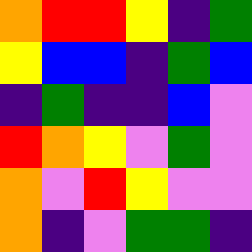[["orange", "red", "red", "yellow", "indigo", "green"], ["yellow", "blue", "blue", "indigo", "green", "blue"], ["indigo", "green", "indigo", "indigo", "blue", "violet"], ["red", "orange", "yellow", "violet", "green", "violet"], ["orange", "violet", "red", "yellow", "violet", "violet"], ["orange", "indigo", "violet", "green", "green", "indigo"]]